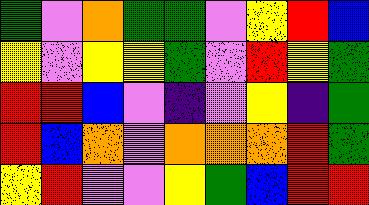[["green", "violet", "orange", "green", "green", "violet", "yellow", "red", "blue"], ["yellow", "violet", "yellow", "yellow", "green", "violet", "red", "yellow", "green"], ["red", "red", "blue", "violet", "indigo", "violet", "yellow", "indigo", "green"], ["red", "blue", "orange", "violet", "orange", "orange", "orange", "red", "green"], ["yellow", "red", "violet", "violet", "yellow", "green", "blue", "red", "red"]]